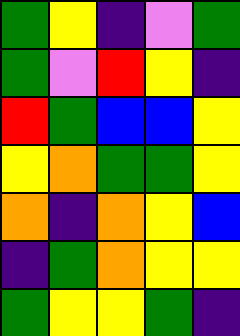[["green", "yellow", "indigo", "violet", "green"], ["green", "violet", "red", "yellow", "indigo"], ["red", "green", "blue", "blue", "yellow"], ["yellow", "orange", "green", "green", "yellow"], ["orange", "indigo", "orange", "yellow", "blue"], ["indigo", "green", "orange", "yellow", "yellow"], ["green", "yellow", "yellow", "green", "indigo"]]